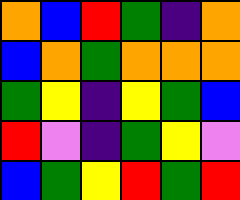[["orange", "blue", "red", "green", "indigo", "orange"], ["blue", "orange", "green", "orange", "orange", "orange"], ["green", "yellow", "indigo", "yellow", "green", "blue"], ["red", "violet", "indigo", "green", "yellow", "violet"], ["blue", "green", "yellow", "red", "green", "red"]]